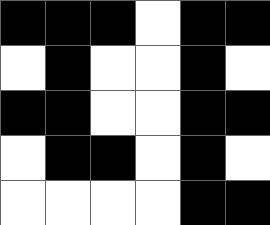[["black", "black", "black", "white", "black", "black"], ["white", "black", "white", "white", "black", "white"], ["black", "black", "white", "white", "black", "black"], ["white", "black", "black", "white", "black", "white"], ["white", "white", "white", "white", "black", "black"]]